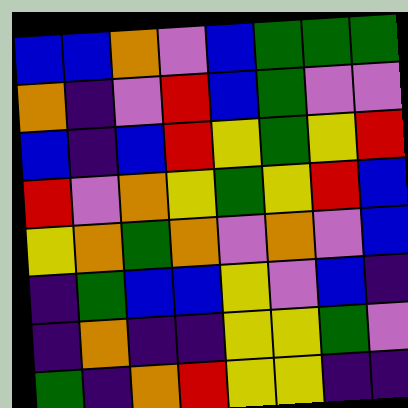[["blue", "blue", "orange", "violet", "blue", "green", "green", "green"], ["orange", "indigo", "violet", "red", "blue", "green", "violet", "violet"], ["blue", "indigo", "blue", "red", "yellow", "green", "yellow", "red"], ["red", "violet", "orange", "yellow", "green", "yellow", "red", "blue"], ["yellow", "orange", "green", "orange", "violet", "orange", "violet", "blue"], ["indigo", "green", "blue", "blue", "yellow", "violet", "blue", "indigo"], ["indigo", "orange", "indigo", "indigo", "yellow", "yellow", "green", "violet"], ["green", "indigo", "orange", "red", "yellow", "yellow", "indigo", "indigo"]]